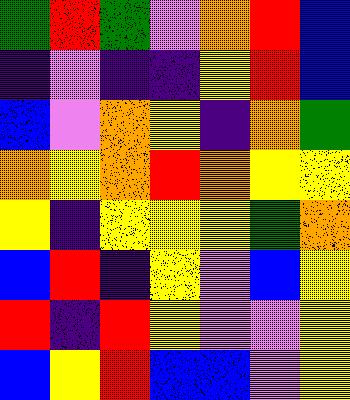[["green", "red", "green", "violet", "orange", "red", "blue"], ["indigo", "violet", "indigo", "indigo", "yellow", "red", "blue"], ["blue", "violet", "orange", "yellow", "indigo", "orange", "green"], ["orange", "yellow", "orange", "red", "orange", "yellow", "yellow"], ["yellow", "indigo", "yellow", "yellow", "yellow", "green", "orange"], ["blue", "red", "indigo", "yellow", "violet", "blue", "yellow"], ["red", "indigo", "red", "yellow", "violet", "violet", "yellow"], ["blue", "yellow", "red", "blue", "blue", "violet", "yellow"]]